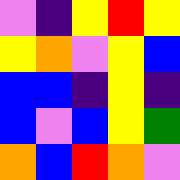[["violet", "indigo", "yellow", "red", "yellow"], ["yellow", "orange", "violet", "yellow", "blue"], ["blue", "blue", "indigo", "yellow", "indigo"], ["blue", "violet", "blue", "yellow", "green"], ["orange", "blue", "red", "orange", "violet"]]